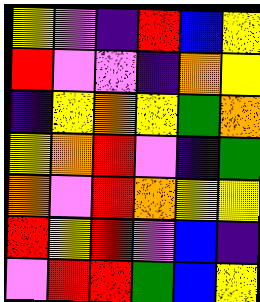[["yellow", "violet", "indigo", "red", "blue", "yellow"], ["red", "violet", "violet", "indigo", "orange", "yellow"], ["indigo", "yellow", "orange", "yellow", "green", "orange"], ["yellow", "orange", "red", "violet", "indigo", "green"], ["orange", "violet", "red", "orange", "yellow", "yellow"], ["red", "yellow", "red", "violet", "blue", "indigo"], ["violet", "red", "red", "green", "blue", "yellow"]]